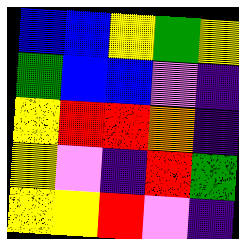[["blue", "blue", "yellow", "green", "yellow"], ["green", "blue", "blue", "violet", "indigo"], ["yellow", "red", "red", "orange", "indigo"], ["yellow", "violet", "indigo", "red", "green"], ["yellow", "yellow", "red", "violet", "indigo"]]